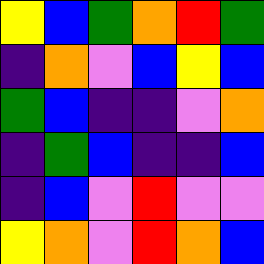[["yellow", "blue", "green", "orange", "red", "green"], ["indigo", "orange", "violet", "blue", "yellow", "blue"], ["green", "blue", "indigo", "indigo", "violet", "orange"], ["indigo", "green", "blue", "indigo", "indigo", "blue"], ["indigo", "blue", "violet", "red", "violet", "violet"], ["yellow", "orange", "violet", "red", "orange", "blue"]]